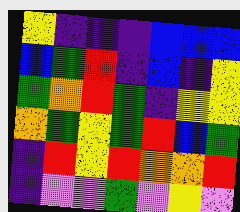[["yellow", "indigo", "indigo", "indigo", "blue", "blue", "blue"], ["blue", "green", "red", "indigo", "blue", "indigo", "yellow"], ["green", "orange", "red", "green", "indigo", "yellow", "yellow"], ["orange", "green", "yellow", "green", "red", "blue", "green"], ["indigo", "red", "yellow", "red", "orange", "orange", "red"], ["indigo", "violet", "violet", "green", "violet", "yellow", "violet"]]